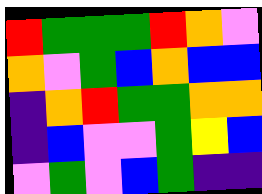[["red", "green", "green", "green", "red", "orange", "violet"], ["orange", "violet", "green", "blue", "orange", "blue", "blue"], ["indigo", "orange", "red", "green", "green", "orange", "orange"], ["indigo", "blue", "violet", "violet", "green", "yellow", "blue"], ["violet", "green", "violet", "blue", "green", "indigo", "indigo"]]